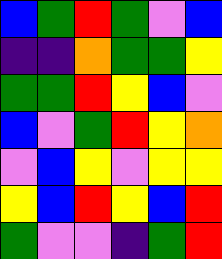[["blue", "green", "red", "green", "violet", "blue"], ["indigo", "indigo", "orange", "green", "green", "yellow"], ["green", "green", "red", "yellow", "blue", "violet"], ["blue", "violet", "green", "red", "yellow", "orange"], ["violet", "blue", "yellow", "violet", "yellow", "yellow"], ["yellow", "blue", "red", "yellow", "blue", "red"], ["green", "violet", "violet", "indigo", "green", "red"]]